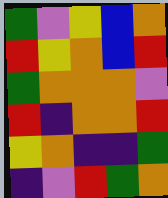[["green", "violet", "yellow", "blue", "orange"], ["red", "yellow", "orange", "blue", "red"], ["green", "orange", "orange", "orange", "violet"], ["red", "indigo", "orange", "orange", "red"], ["yellow", "orange", "indigo", "indigo", "green"], ["indigo", "violet", "red", "green", "orange"]]